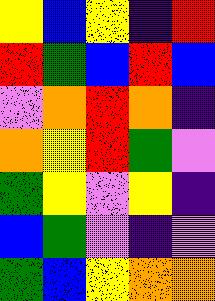[["yellow", "blue", "yellow", "indigo", "red"], ["red", "green", "blue", "red", "blue"], ["violet", "orange", "red", "orange", "indigo"], ["orange", "yellow", "red", "green", "violet"], ["green", "yellow", "violet", "yellow", "indigo"], ["blue", "green", "violet", "indigo", "violet"], ["green", "blue", "yellow", "orange", "orange"]]